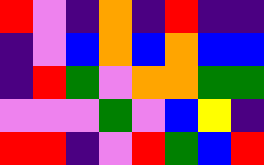[["red", "violet", "indigo", "orange", "indigo", "red", "indigo", "indigo"], ["indigo", "violet", "blue", "orange", "blue", "orange", "blue", "blue"], ["indigo", "red", "green", "violet", "orange", "orange", "green", "green"], ["violet", "violet", "violet", "green", "violet", "blue", "yellow", "indigo"], ["red", "red", "indigo", "violet", "red", "green", "blue", "red"]]